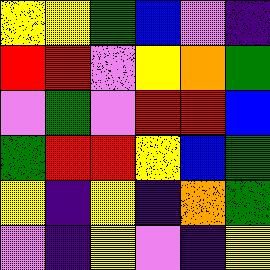[["yellow", "yellow", "green", "blue", "violet", "indigo"], ["red", "red", "violet", "yellow", "orange", "green"], ["violet", "green", "violet", "red", "red", "blue"], ["green", "red", "red", "yellow", "blue", "green"], ["yellow", "indigo", "yellow", "indigo", "orange", "green"], ["violet", "indigo", "yellow", "violet", "indigo", "yellow"]]